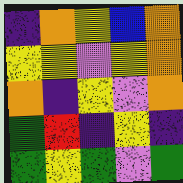[["indigo", "orange", "yellow", "blue", "orange"], ["yellow", "yellow", "violet", "yellow", "orange"], ["orange", "indigo", "yellow", "violet", "orange"], ["green", "red", "indigo", "yellow", "indigo"], ["green", "yellow", "green", "violet", "green"]]